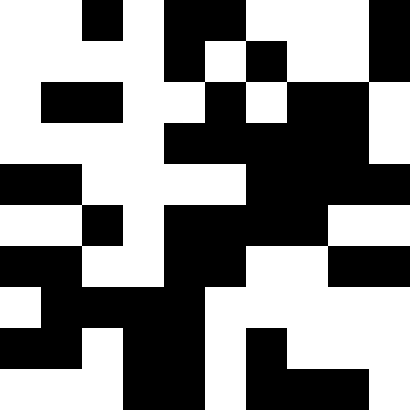[["white", "white", "black", "white", "black", "black", "white", "white", "white", "black"], ["white", "white", "white", "white", "black", "white", "black", "white", "white", "black"], ["white", "black", "black", "white", "white", "black", "white", "black", "black", "white"], ["white", "white", "white", "white", "black", "black", "black", "black", "black", "white"], ["black", "black", "white", "white", "white", "white", "black", "black", "black", "black"], ["white", "white", "black", "white", "black", "black", "black", "black", "white", "white"], ["black", "black", "white", "white", "black", "black", "white", "white", "black", "black"], ["white", "black", "black", "black", "black", "white", "white", "white", "white", "white"], ["black", "black", "white", "black", "black", "white", "black", "white", "white", "white"], ["white", "white", "white", "black", "black", "white", "black", "black", "black", "white"]]